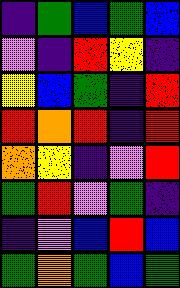[["indigo", "green", "blue", "green", "blue"], ["violet", "indigo", "red", "yellow", "indigo"], ["yellow", "blue", "green", "indigo", "red"], ["red", "orange", "red", "indigo", "red"], ["orange", "yellow", "indigo", "violet", "red"], ["green", "red", "violet", "green", "indigo"], ["indigo", "violet", "blue", "red", "blue"], ["green", "orange", "green", "blue", "green"]]